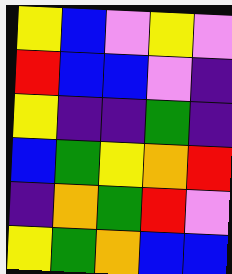[["yellow", "blue", "violet", "yellow", "violet"], ["red", "blue", "blue", "violet", "indigo"], ["yellow", "indigo", "indigo", "green", "indigo"], ["blue", "green", "yellow", "orange", "red"], ["indigo", "orange", "green", "red", "violet"], ["yellow", "green", "orange", "blue", "blue"]]